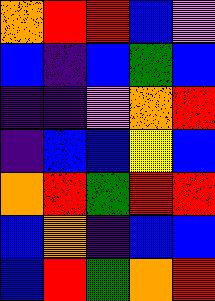[["orange", "red", "red", "blue", "violet"], ["blue", "indigo", "blue", "green", "blue"], ["indigo", "indigo", "violet", "orange", "red"], ["indigo", "blue", "blue", "yellow", "blue"], ["orange", "red", "green", "red", "red"], ["blue", "orange", "indigo", "blue", "blue"], ["blue", "red", "green", "orange", "red"]]